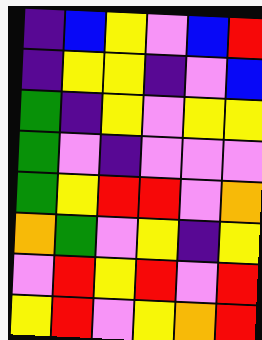[["indigo", "blue", "yellow", "violet", "blue", "red"], ["indigo", "yellow", "yellow", "indigo", "violet", "blue"], ["green", "indigo", "yellow", "violet", "yellow", "yellow"], ["green", "violet", "indigo", "violet", "violet", "violet"], ["green", "yellow", "red", "red", "violet", "orange"], ["orange", "green", "violet", "yellow", "indigo", "yellow"], ["violet", "red", "yellow", "red", "violet", "red"], ["yellow", "red", "violet", "yellow", "orange", "red"]]